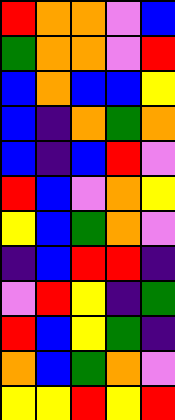[["red", "orange", "orange", "violet", "blue"], ["green", "orange", "orange", "violet", "red"], ["blue", "orange", "blue", "blue", "yellow"], ["blue", "indigo", "orange", "green", "orange"], ["blue", "indigo", "blue", "red", "violet"], ["red", "blue", "violet", "orange", "yellow"], ["yellow", "blue", "green", "orange", "violet"], ["indigo", "blue", "red", "red", "indigo"], ["violet", "red", "yellow", "indigo", "green"], ["red", "blue", "yellow", "green", "indigo"], ["orange", "blue", "green", "orange", "violet"], ["yellow", "yellow", "red", "yellow", "red"]]